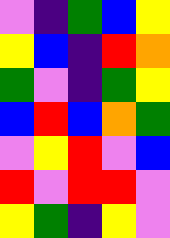[["violet", "indigo", "green", "blue", "yellow"], ["yellow", "blue", "indigo", "red", "orange"], ["green", "violet", "indigo", "green", "yellow"], ["blue", "red", "blue", "orange", "green"], ["violet", "yellow", "red", "violet", "blue"], ["red", "violet", "red", "red", "violet"], ["yellow", "green", "indigo", "yellow", "violet"]]